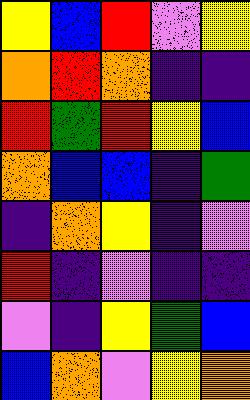[["yellow", "blue", "red", "violet", "yellow"], ["orange", "red", "orange", "indigo", "indigo"], ["red", "green", "red", "yellow", "blue"], ["orange", "blue", "blue", "indigo", "green"], ["indigo", "orange", "yellow", "indigo", "violet"], ["red", "indigo", "violet", "indigo", "indigo"], ["violet", "indigo", "yellow", "green", "blue"], ["blue", "orange", "violet", "yellow", "orange"]]